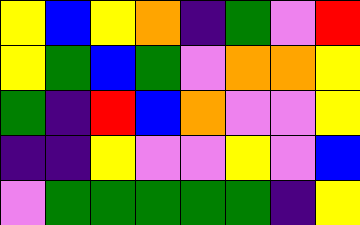[["yellow", "blue", "yellow", "orange", "indigo", "green", "violet", "red"], ["yellow", "green", "blue", "green", "violet", "orange", "orange", "yellow"], ["green", "indigo", "red", "blue", "orange", "violet", "violet", "yellow"], ["indigo", "indigo", "yellow", "violet", "violet", "yellow", "violet", "blue"], ["violet", "green", "green", "green", "green", "green", "indigo", "yellow"]]